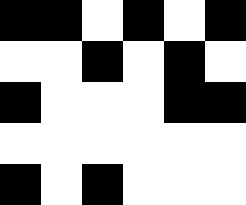[["black", "black", "white", "black", "white", "black"], ["white", "white", "black", "white", "black", "white"], ["black", "white", "white", "white", "black", "black"], ["white", "white", "white", "white", "white", "white"], ["black", "white", "black", "white", "white", "white"]]